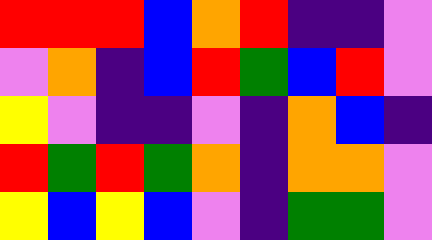[["red", "red", "red", "blue", "orange", "red", "indigo", "indigo", "violet"], ["violet", "orange", "indigo", "blue", "red", "green", "blue", "red", "violet"], ["yellow", "violet", "indigo", "indigo", "violet", "indigo", "orange", "blue", "indigo"], ["red", "green", "red", "green", "orange", "indigo", "orange", "orange", "violet"], ["yellow", "blue", "yellow", "blue", "violet", "indigo", "green", "green", "violet"]]